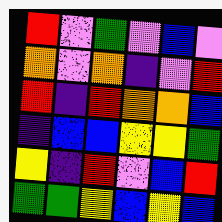[["red", "violet", "green", "violet", "blue", "violet"], ["orange", "violet", "orange", "indigo", "violet", "red"], ["red", "indigo", "red", "orange", "orange", "blue"], ["indigo", "blue", "blue", "yellow", "yellow", "green"], ["yellow", "indigo", "red", "violet", "blue", "red"], ["green", "green", "yellow", "blue", "yellow", "blue"]]